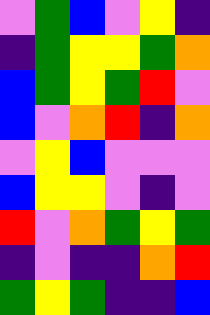[["violet", "green", "blue", "violet", "yellow", "indigo"], ["indigo", "green", "yellow", "yellow", "green", "orange"], ["blue", "green", "yellow", "green", "red", "violet"], ["blue", "violet", "orange", "red", "indigo", "orange"], ["violet", "yellow", "blue", "violet", "violet", "violet"], ["blue", "yellow", "yellow", "violet", "indigo", "violet"], ["red", "violet", "orange", "green", "yellow", "green"], ["indigo", "violet", "indigo", "indigo", "orange", "red"], ["green", "yellow", "green", "indigo", "indigo", "blue"]]